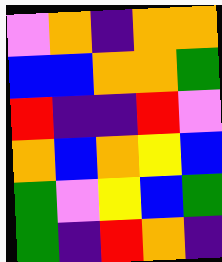[["violet", "orange", "indigo", "orange", "orange"], ["blue", "blue", "orange", "orange", "green"], ["red", "indigo", "indigo", "red", "violet"], ["orange", "blue", "orange", "yellow", "blue"], ["green", "violet", "yellow", "blue", "green"], ["green", "indigo", "red", "orange", "indigo"]]